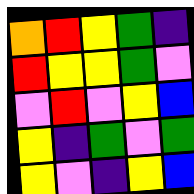[["orange", "red", "yellow", "green", "indigo"], ["red", "yellow", "yellow", "green", "violet"], ["violet", "red", "violet", "yellow", "blue"], ["yellow", "indigo", "green", "violet", "green"], ["yellow", "violet", "indigo", "yellow", "blue"]]